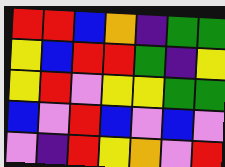[["red", "red", "blue", "orange", "indigo", "green", "green"], ["yellow", "blue", "red", "red", "green", "indigo", "yellow"], ["yellow", "red", "violet", "yellow", "yellow", "green", "green"], ["blue", "violet", "red", "blue", "violet", "blue", "violet"], ["violet", "indigo", "red", "yellow", "orange", "violet", "red"]]